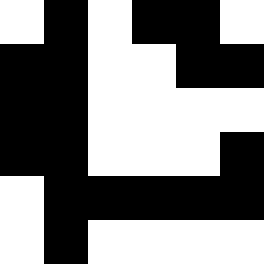[["white", "black", "white", "black", "black", "white"], ["black", "black", "white", "white", "black", "black"], ["black", "black", "white", "white", "white", "white"], ["black", "black", "white", "white", "white", "black"], ["white", "black", "black", "black", "black", "black"], ["white", "black", "white", "white", "white", "white"]]